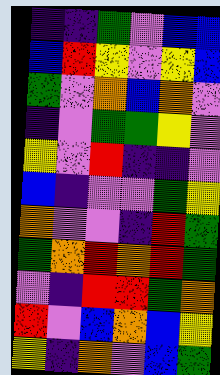[["indigo", "indigo", "green", "violet", "blue", "blue"], ["blue", "red", "yellow", "violet", "yellow", "blue"], ["green", "violet", "orange", "blue", "orange", "violet"], ["indigo", "violet", "green", "green", "yellow", "violet"], ["yellow", "violet", "red", "indigo", "indigo", "violet"], ["blue", "indigo", "violet", "violet", "green", "yellow"], ["orange", "violet", "violet", "indigo", "red", "green"], ["green", "orange", "red", "orange", "red", "green"], ["violet", "indigo", "red", "red", "green", "orange"], ["red", "violet", "blue", "orange", "blue", "yellow"], ["yellow", "indigo", "orange", "violet", "blue", "green"]]